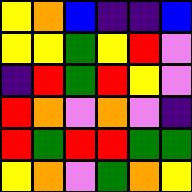[["yellow", "orange", "blue", "indigo", "indigo", "blue"], ["yellow", "yellow", "green", "yellow", "red", "violet"], ["indigo", "red", "green", "red", "yellow", "violet"], ["red", "orange", "violet", "orange", "violet", "indigo"], ["red", "green", "red", "red", "green", "green"], ["yellow", "orange", "violet", "green", "orange", "yellow"]]